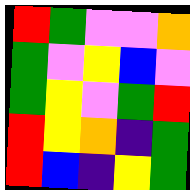[["red", "green", "violet", "violet", "orange"], ["green", "violet", "yellow", "blue", "violet"], ["green", "yellow", "violet", "green", "red"], ["red", "yellow", "orange", "indigo", "green"], ["red", "blue", "indigo", "yellow", "green"]]